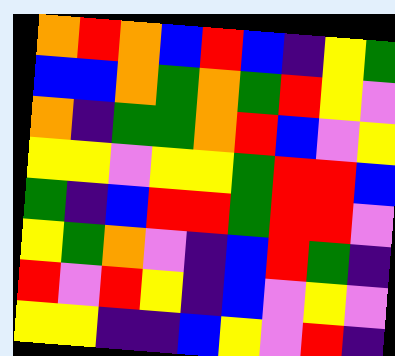[["orange", "red", "orange", "blue", "red", "blue", "indigo", "yellow", "green"], ["blue", "blue", "orange", "green", "orange", "green", "red", "yellow", "violet"], ["orange", "indigo", "green", "green", "orange", "red", "blue", "violet", "yellow"], ["yellow", "yellow", "violet", "yellow", "yellow", "green", "red", "red", "blue"], ["green", "indigo", "blue", "red", "red", "green", "red", "red", "violet"], ["yellow", "green", "orange", "violet", "indigo", "blue", "red", "green", "indigo"], ["red", "violet", "red", "yellow", "indigo", "blue", "violet", "yellow", "violet"], ["yellow", "yellow", "indigo", "indigo", "blue", "yellow", "violet", "red", "indigo"]]